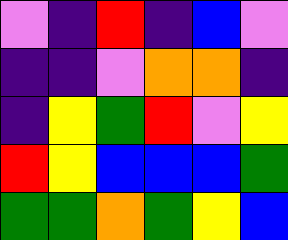[["violet", "indigo", "red", "indigo", "blue", "violet"], ["indigo", "indigo", "violet", "orange", "orange", "indigo"], ["indigo", "yellow", "green", "red", "violet", "yellow"], ["red", "yellow", "blue", "blue", "blue", "green"], ["green", "green", "orange", "green", "yellow", "blue"]]